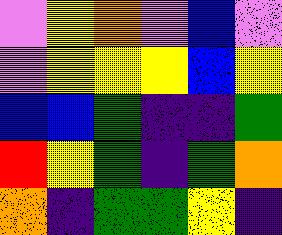[["violet", "yellow", "orange", "violet", "blue", "violet"], ["violet", "yellow", "yellow", "yellow", "blue", "yellow"], ["blue", "blue", "green", "indigo", "indigo", "green"], ["red", "yellow", "green", "indigo", "green", "orange"], ["orange", "indigo", "green", "green", "yellow", "indigo"]]